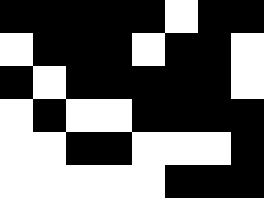[["black", "black", "black", "black", "black", "white", "black", "black"], ["white", "black", "black", "black", "white", "black", "black", "white"], ["black", "white", "black", "black", "black", "black", "black", "white"], ["white", "black", "white", "white", "black", "black", "black", "black"], ["white", "white", "black", "black", "white", "white", "white", "black"], ["white", "white", "white", "white", "white", "black", "black", "black"]]